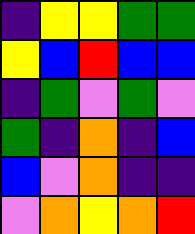[["indigo", "yellow", "yellow", "green", "green"], ["yellow", "blue", "red", "blue", "blue"], ["indigo", "green", "violet", "green", "violet"], ["green", "indigo", "orange", "indigo", "blue"], ["blue", "violet", "orange", "indigo", "indigo"], ["violet", "orange", "yellow", "orange", "red"]]